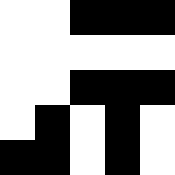[["white", "white", "black", "black", "black"], ["white", "white", "white", "white", "white"], ["white", "white", "black", "black", "black"], ["white", "black", "white", "black", "white"], ["black", "black", "white", "black", "white"]]